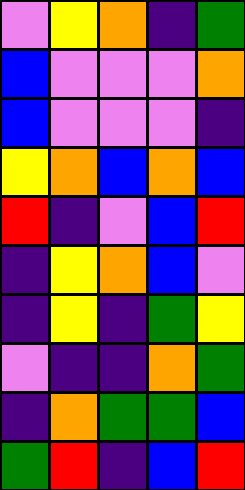[["violet", "yellow", "orange", "indigo", "green"], ["blue", "violet", "violet", "violet", "orange"], ["blue", "violet", "violet", "violet", "indigo"], ["yellow", "orange", "blue", "orange", "blue"], ["red", "indigo", "violet", "blue", "red"], ["indigo", "yellow", "orange", "blue", "violet"], ["indigo", "yellow", "indigo", "green", "yellow"], ["violet", "indigo", "indigo", "orange", "green"], ["indigo", "orange", "green", "green", "blue"], ["green", "red", "indigo", "blue", "red"]]